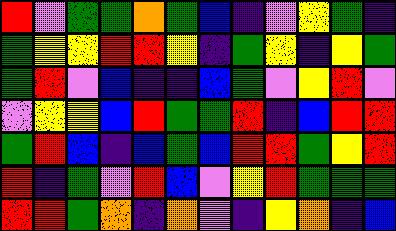[["red", "violet", "green", "green", "orange", "green", "blue", "indigo", "violet", "yellow", "green", "indigo"], ["green", "yellow", "yellow", "red", "red", "yellow", "indigo", "green", "yellow", "indigo", "yellow", "green"], ["green", "red", "violet", "blue", "indigo", "indigo", "blue", "green", "violet", "yellow", "red", "violet"], ["violet", "yellow", "yellow", "blue", "red", "green", "green", "red", "indigo", "blue", "red", "red"], ["green", "red", "blue", "indigo", "blue", "green", "blue", "red", "red", "green", "yellow", "red"], ["red", "indigo", "green", "violet", "red", "blue", "violet", "yellow", "red", "green", "green", "green"], ["red", "red", "green", "orange", "indigo", "orange", "violet", "indigo", "yellow", "orange", "indigo", "blue"]]